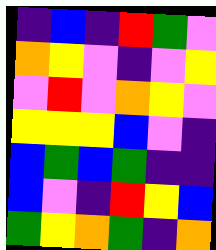[["indigo", "blue", "indigo", "red", "green", "violet"], ["orange", "yellow", "violet", "indigo", "violet", "yellow"], ["violet", "red", "violet", "orange", "yellow", "violet"], ["yellow", "yellow", "yellow", "blue", "violet", "indigo"], ["blue", "green", "blue", "green", "indigo", "indigo"], ["blue", "violet", "indigo", "red", "yellow", "blue"], ["green", "yellow", "orange", "green", "indigo", "orange"]]